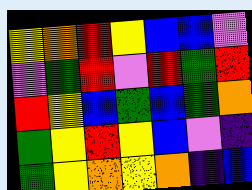[["yellow", "orange", "red", "yellow", "blue", "blue", "violet"], ["violet", "green", "red", "violet", "red", "green", "red"], ["red", "yellow", "blue", "green", "blue", "green", "orange"], ["green", "yellow", "red", "yellow", "blue", "violet", "indigo"], ["green", "yellow", "orange", "yellow", "orange", "indigo", "blue"]]